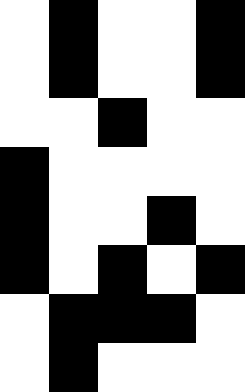[["white", "black", "white", "white", "black"], ["white", "black", "white", "white", "black"], ["white", "white", "black", "white", "white"], ["black", "white", "white", "white", "white"], ["black", "white", "white", "black", "white"], ["black", "white", "black", "white", "black"], ["white", "black", "black", "black", "white"], ["white", "black", "white", "white", "white"]]